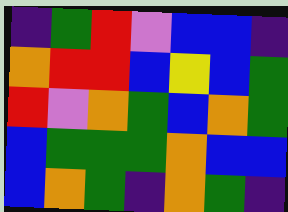[["indigo", "green", "red", "violet", "blue", "blue", "indigo"], ["orange", "red", "red", "blue", "yellow", "blue", "green"], ["red", "violet", "orange", "green", "blue", "orange", "green"], ["blue", "green", "green", "green", "orange", "blue", "blue"], ["blue", "orange", "green", "indigo", "orange", "green", "indigo"]]